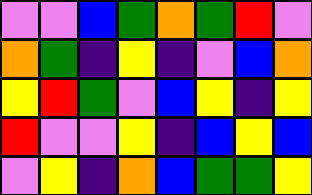[["violet", "violet", "blue", "green", "orange", "green", "red", "violet"], ["orange", "green", "indigo", "yellow", "indigo", "violet", "blue", "orange"], ["yellow", "red", "green", "violet", "blue", "yellow", "indigo", "yellow"], ["red", "violet", "violet", "yellow", "indigo", "blue", "yellow", "blue"], ["violet", "yellow", "indigo", "orange", "blue", "green", "green", "yellow"]]